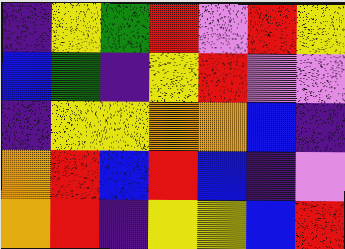[["indigo", "yellow", "green", "red", "violet", "red", "yellow"], ["blue", "green", "indigo", "yellow", "red", "violet", "violet"], ["indigo", "yellow", "yellow", "orange", "orange", "blue", "indigo"], ["orange", "red", "blue", "red", "blue", "indigo", "violet"], ["orange", "red", "indigo", "yellow", "yellow", "blue", "red"]]